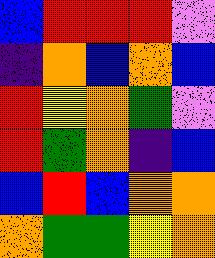[["blue", "red", "red", "red", "violet"], ["indigo", "orange", "blue", "orange", "blue"], ["red", "yellow", "orange", "green", "violet"], ["red", "green", "orange", "indigo", "blue"], ["blue", "red", "blue", "orange", "orange"], ["orange", "green", "green", "yellow", "orange"]]